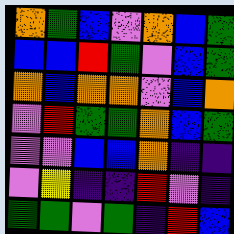[["orange", "green", "blue", "violet", "orange", "blue", "green"], ["blue", "blue", "red", "green", "violet", "blue", "green"], ["orange", "blue", "orange", "orange", "violet", "blue", "orange"], ["violet", "red", "green", "green", "orange", "blue", "green"], ["violet", "violet", "blue", "blue", "orange", "indigo", "indigo"], ["violet", "yellow", "indigo", "indigo", "red", "violet", "indigo"], ["green", "green", "violet", "green", "indigo", "red", "blue"]]